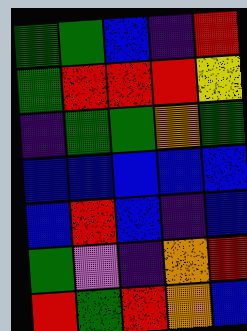[["green", "green", "blue", "indigo", "red"], ["green", "red", "red", "red", "yellow"], ["indigo", "green", "green", "orange", "green"], ["blue", "blue", "blue", "blue", "blue"], ["blue", "red", "blue", "indigo", "blue"], ["green", "violet", "indigo", "orange", "red"], ["red", "green", "red", "orange", "blue"]]